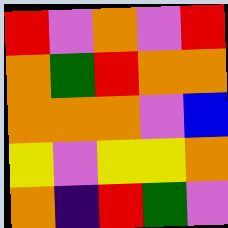[["red", "violet", "orange", "violet", "red"], ["orange", "green", "red", "orange", "orange"], ["orange", "orange", "orange", "violet", "blue"], ["yellow", "violet", "yellow", "yellow", "orange"], ["orange", "indigo", "red", "green", "violet"]]